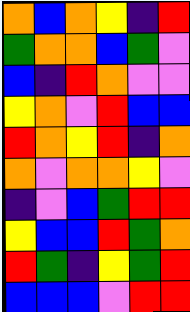[["orange", "blue", "orange", "yellow", "indigo", "red"], ["green", "orange", "orange", "blue", "green", "violet"], ["blue", "indigo", "red", "orange", "violet", "violet"], ["yellow", "orange", "violet", "red", "blue", "blue"], ["red", "orange", "yellow", "red", "indigo", "orange"], ["orange", "violet", "orange", "orange", "yellow", "violet"], ["indigo", "violet", "blue", "green", "red", "red"], ["yellow", "blue", "blue", "red", "green", "orange"], ["red", "green", "indigo", "yellow", "green", "red"], ["blue", "blue", "blue", "violet", "red", "red"]]